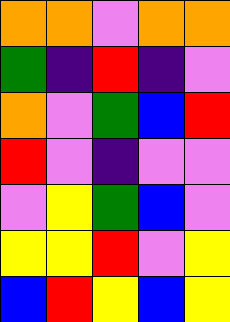[["orange", "orange", "violet", "orange", "orange"], ["green", "indigo", "red", "indigo", "violet"], ["orange", "violet", "green", "blue", "red"], ["red", "violet", "indigo", "violet", "violet"], ["violet", "yellow", "green", "blue", "violet"], ["yellow", "yellow", "red", "violet", "yellow"], ["blue", "red", "yellow", "blue", "yellow"]]